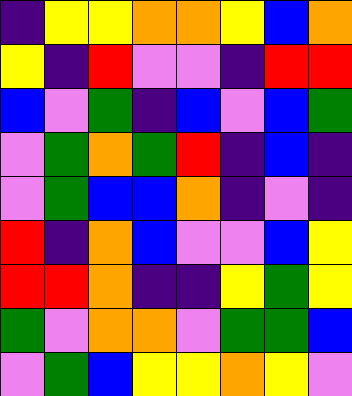[["indigo", "yellow", "yellow", "orange", "orange", "yellow", "blue", "orange"], ["yellow", "indigo", "red", "violet", "violet", "indigo", "red", "red"], ["blue", "violet", "green", "indigo", "blue", "violet", "blue", "green"], ["violet", "green", "orange", "green", "red", "indigo", "blue", "indigo"], ["violet", "green", "blue", "blue", "orange", "indigo", "violet", "indigo"], ["red", "indigo", "orange", "blue", "violet", "violet", "blue", "yellow"], ["red", "red", "orange", "indigo", "indigo", "yellow", "green", "yellow"], ["green", "violet", "orange", "orange", "violet", "green", "green", "blue"], ["violet", "green", "blue", "yellow", "yellow", "orange", "yellow", "violet"]]